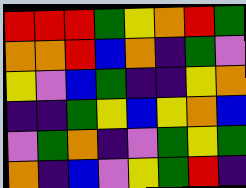[["red", "red", "red", "green", "yellow", "orange", "red", "green"], ["orange", "orange", "red", "blue", "orange", "indigo", "green", "violet"], ["yellow", "violet", "blue", "green", "indigo", "indigo", "yellow", "orange"], ["indigo", "indigo", "green", "yellow", "blue", "yellow", "orange", "blue"], ["violet", "green", "orange", "indigo", "violet", "green", "yellow", "green"], ["orange", "indigo", "blue", "violet", "yellow", "green", "red", "indigo"]]